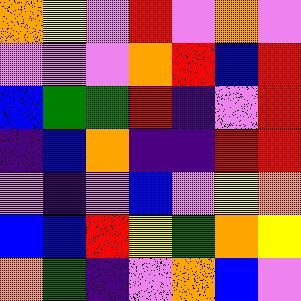[["orange", "yellow", "violet", "red", "violet", "orange", "violet"], ["violet", "violet", "violet", "orange", "red", "blue", "red"], ["blue", "green", "green", "red", "indigo", "violet", "red"], ["indigo", "blue", "orange", "indigo", "indigo", "red", "red"], ["violet", "indigo", "violet", "blue", "violet", "yellow", "orange"], ["blue", "blue", "red", "yellow", "green", "orange", "yellow"], ["orange", "green", "indigo", "violet", "orange", "blue", "violet"]]